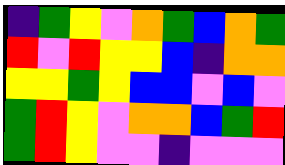[["indigo", "green", "yellow", "violet", "orange", "green", "blue", "orange", "green"], ["red", "violet", "red", "yellow", "yellow", "blue", "indigo", "orange", "orange"], ["yellow", "yellow", "green", "yellow", "blue", "blue", "violet", "blue", "violet"], ["green", "red", "yellow", "violet", "orange", "orange", "blue", "green", "red"], ["green", "red", "yellow", "violet", "violet", "indigo", "violet", "violet", "violet"]]